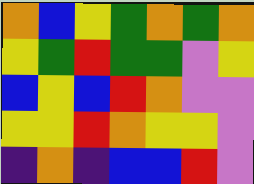[["orange", "blue", "yellow", "green", "orange", "green", "orange"], ["yellow", "green", "red", "green", "green", "violet", "yellow"], ["blue", "yellow", "blue", "red", "orange", "violet", "violet"], ["yellow", "yellow", "red", "orange", "yellow", "yellow", "violet"], ["indigo", "orange", "indigo", "blue", "blue", "red", "violet"]]